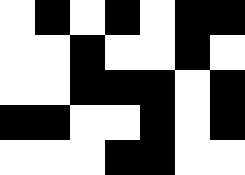[["white", "black", "white", "black", "white", "black", "black"], ["white", "white", "black", "white", "white", "black", "white"], ["white", "white", "black", "black", "black", "white", "black"], ["black", "black", "white", "white", "black", "white", "black"], ["white", "white", "white", "black", "black", "white", "white"]]